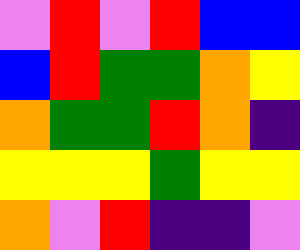[["violet", "red", "violet", "red", "blue", "blue"], ["blue", "red", "green", "green", "orange", "yellow"], ["orange", "green", "green", "red", "orange", "indigo"], ["yellow", "yellow", "yellow", "green", "yellow", "yellow"], ["orange", "violet", "red", "indigo", "indigo", "violet"]]